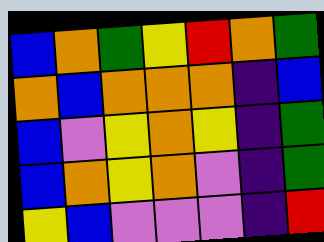[["blue", "orange", "green", "yellow", "red", "orange", "green"], ["orange", "blue", "orange", "orange", "orange", "indigo", "blue"], ["blue", "violet", "yellow", "orange", "yellow", "indigo", "green"], ["blue", "orange", "yellow", "orange", "violet", "indigo", "green"], ["yellow", "blue", "violet", "violet", "violet", "indigo", "red"]]